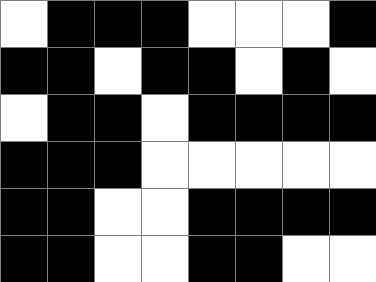[["white", "black", "black", "black", "white", "white", "white", "black"], ["black", "black", "white", "black", "black", "white", "black", "white"], ["white", "black", "black", "white", "black", "black", "black", "black"], ["black", "black", "black", "white", "white", "white", "white", "white"], ["black", "black", "white", "white", "black", "black", "black", "black"], ["black", "black", "white", "white", "black", "black", "white", "white"]]